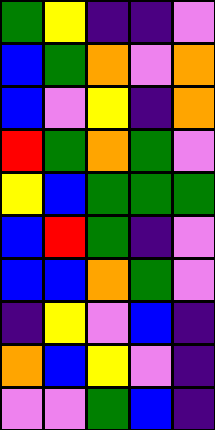[["green", "yellow", "indigo", "indigo", "violet"], ["blue", "green", "orange", "violet", "orange"], ["blue", "violet", "yellow", "indigo", "orange"], ["red", "green", "orange", "green", "violet"], ["yellow", "blue", "green", "green", "green"], ["blue", "red", "green", "indigo", "violet"], ["blue", "blue", "orange", "green", "violet"], ["indigo", "yellow", "violet", "blue", "indigo"], ["orange", "blue", "yellow", "violet", "indigo"], ["violet", "violet", "green", "blue", "indigo"]]